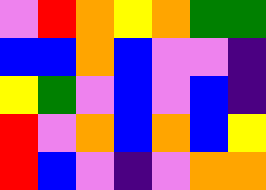[["violet", "red", "orange", "yellow", "orange", "green", "green"], ["blue", "blue", "orange", "blue", "violet", "violet", "indigo"], ["yellow", "green", "violet", "blue", "violet", "blue", "indigo"], ["red", "violet", "orange", "blue", "orange", "blue", "yellow"], ["red", "blue", "violet", "indigo", "violet", "orange", "orange"]]